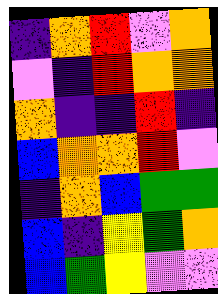[["indigo", "orange", "red", "violet", "orange"], ["violet", "indigo", "red", "orange", "orange"], ["orange", "indigo", "indigo", "red", "indigo"], ["blue", "orange", "orange", "red", "violet"], ["indigo", "orange", "blue", "green", "green"], ["blue", "indigo", "yellow", "green", "orange"], ["blue", "green", "yellow", "violet", "violet"]]